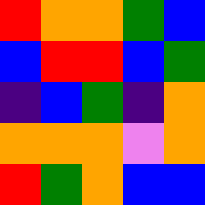[["red", "orange", "orange", "green", "blue"], ["blue", "red", "red", "blue", "green"], ["indigo", "blue", "green", "indigo", "orange"], ["orange", "orange", "orange", "violet", "orange"], ["red", "green", "orange", "blue", "blue"]]